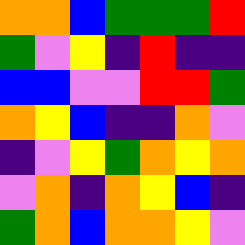[["orange", "orange", "blue", "green", "green", "green", "red"], ["green", "violet", "yellow", "indigo", "red", "indigo", "indigo"], ["blue", "blue", "violet", "violet", "red", "red", "green"], ["orange", "yellow", "blue", "indigo", "indigo", "orange", "violet"], ["indigo", "violet", "yellow", "green", "orange", "yellow", "orange"], ["violet", "orange", "indigo", "orange", "yellow", "blue", "indigo"], ["green", "orange", "blue", "orange", "orange", "yellow", "violet"]]